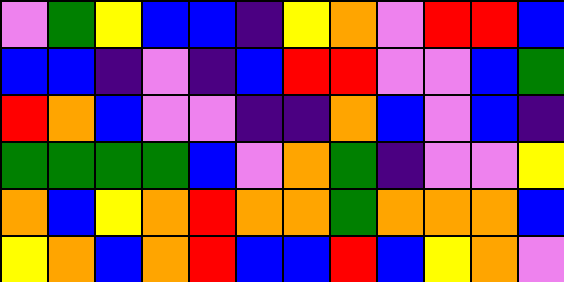[["violet", "green", "yellow", "blue", "blue", "indigo", "yellow", "orange", "violet", "red", "red", "blue"], ["blue", "blue", "indigo", "violet", "indigo", "blue", "red", "red", "violet", "violet", "blue", "green"], ["red", "orange", "blue", "violet", "violet", "indigo", "indigo", "orange", "blue", "violet", "blue", "indigo"], ["green", "green", "green", "green", "blue", "violet", "orange", "green", "indigo", "violet", "violet", "yellow"], ["orange", "blue", "yellow", "orange", "red", "orange", "orange", "green", "orange", "orange", "orange", "blue"], ["yellow", "orange", "blue", "orange", "red", "blue", "blue", "red", "blue", "yellow", "orange", "violet"]]